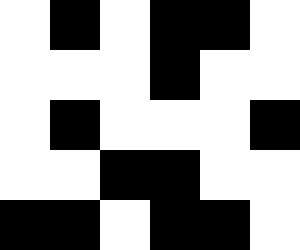[["white", "black", "white", "black", "black", "white"], ["white", "white", "white", "black", "white", "white"], ["white", "black", "white", "white", "white", "black"], ["white", "white", "black", "black", "white", "white"], ["black", "black", "white", "black", "black", "white"]]